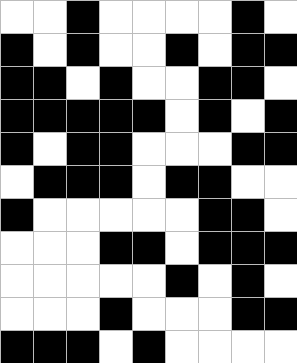[["white", "white", "black", "white", "white", "white", "white", "black", "white"], ["black", "white", "black", "white", "white", "black", "white", "black", "black"], ["black", "black", "white", "black", "white", "white", "black", "black", "white"], ["black", "black", "black", "black", "black", "white", "black", "white", "black"], ["black", "white", "black", "black", "white", "white", "white", "black", "black"], ["white", "black", "black", "black", "white", "black", "black", "white", "white"], ["black", "white", "white", "white", "white", "white", "black", "black", "white"], ["white", "white", "white", "black", "black", "white", "black", "black", "black"], ["white", "white", "white", "white", "white", "black", "white", "black", "white"], ["white", "white", "white", "black", "white", "white", "white", "black", "black"], ["black", "black", "black", "white", "black", "white", "white", "white", "white"]]